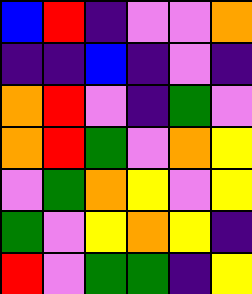[["blue", "red", "indigo", "violet", "violet", "orange"], ["indigo", "indigo", "blue", "indigo", "violet", "indigo"], ["orange", "red", "violet", "indigo", "green", "violet"], ["orange", "red", "green", "violet", "orange", "yellow"], ["violet", "green", "orange", "yellow", "violet", "yellow"], ["green", "violet", "yellow", "orange", "yellow", "indigo"], ["red", "violet", "green", "green", "indigo", "yellow"]]